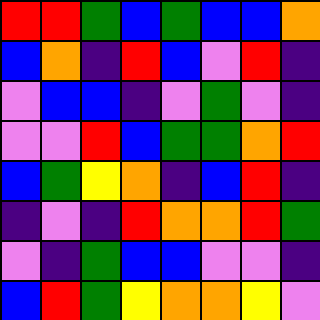[["red", "red", "green", "blue", "green", "blue", "blue", "orange"], ["blue", "orange", "indigo", "red", "blue", "violet", "red", "indigo"], ["violet", "blue", "blue", "indigo", "violet", "green", "violet", "indigo"], ["violet", "violet", "red", "blue", "green", "green", "orange", "red"], ["blue", "green", "yellow", "orange", "indigo", "blue", "red", "indigo"], ["indigo", "violet", "indigo", "red", "orange", "orange", "red", "green"], ["violet", "indigo", "green", "blue", "blue", "violet", "violet", "indigo"], ["blue", "red", "green", "yellow", "orange", "orange", "yellow", "violet"]]